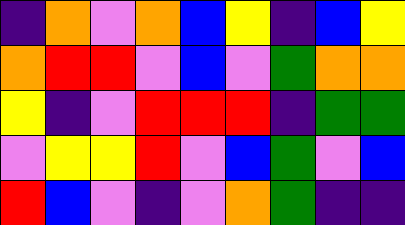[["indigo", "orange", "violet", "orange", "blue", "yellow", "indigo", "blue", "yellow"], ["orange", "red", "red", "violet", "blue", "violet", "green", "orange", "orange"], ["yellow", "indigo", "violet", "red", "red", "red", "indigo", "green", "green"], ["violet", "yellow", "yellow", "red", "violet", "blue", "green", "violet", "blue"], ["red", "blue", "violet", "indigo", "violet", "orange", "green", "indigo", "indigo"]]